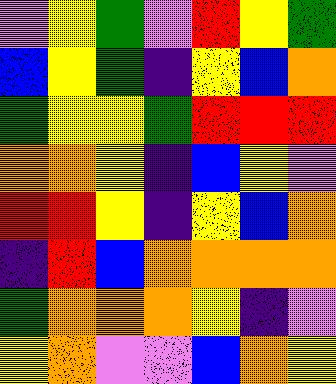[["violet", "yellow", "green", "violet", "red", "yellow", "green"], ["blue", "yellow", "green", "indigo", "yellow", "blue", "orange"], ["green", "yellow", "yellow", "green", "red", "red", "red"], ["orange", "orange", "yellow", "indigo", "blue", "yellow", "violet"], ["red", "red", "yellow", "indigo", "yellow", "blue", "orange"], ["indigo", "red", "blue", "orange", "orange", "orange", "orange"], ["green", "orange", "orange", "orange", "yellow", "indigo", "violet"], ["yellow", "orange", "violet", "violet", "blue", "orange", "yellow"]]